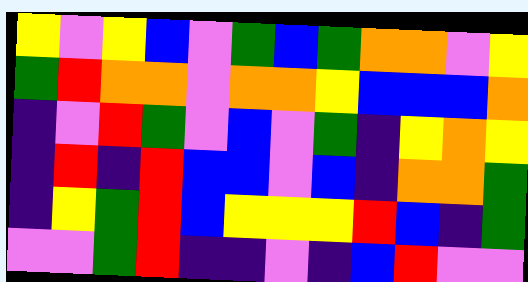[["yellow", "violet", "yellow", "blue", "violet", "green", "blue", "green", "orange", "orange", "violet", "yellow"], ["green", "red", "orange", "orange", "violet", "orange", "orange", "yellow", "blue", "blue", "blue", "orange"], ["indigo", "violet", "red", "green", "violet", "blue", "violet", "green", "indigo", "yellow", "orange", "yellow"], ["indigo", "red", "indigo", "red", "blue", "blue", "violet", "blue", "indigo", "orange", "orange", "green"], ["indigo", "yellow", "green", "red", "blue", "yellow", "yellow", "yellow", "red", "blue", "indigo", "green"], ["violet", "violet", "green", "red", "indigo", "indigo", "violet", "indigo", "blue", "red", "violet", "violet"]]